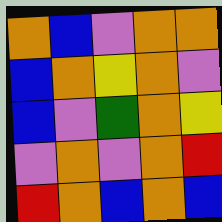[["orange", "blue", "violet", "orange", "orange"], ["blue", "orange", "yellow", "orange", "violet"], ["blue", "violet", "green", "orange", "yellow"], ["violet", "orange", "violet", "orange", "red"], ["red", "orange", "blue", "orange", "blue"]]